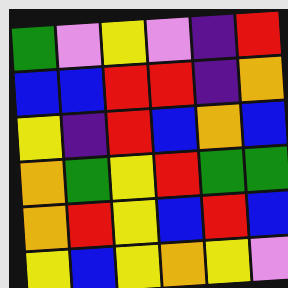[["green", "violet", "yellow", "violet", "indigo", "red"], ["blue", "blue", "red", "red", "indigo", "orange"], ["yellow", "indigo", "red", "blue", "orange", "blue"], ["orange", "green", "yellow", "red", "green", "green"], ["orange", "red", "yellow", "blue", "red", "blue"], ["yellow", "blue", "yellow", "orange", "yellow", "violet"]]